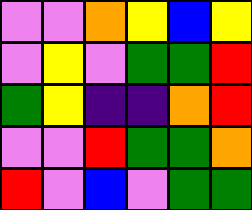[["violet", "violet", "orange", "yellow", "blue", "yellow"], ["violet", "yellow", "violet", "green", "green", "red"], ["green", "yellow", "indigo", "indigo", "orange", "red"], ["violet", "violet", "red", "green", "green", "orange"], ["red", "violet", "blue", "violet", "green", "green"]]